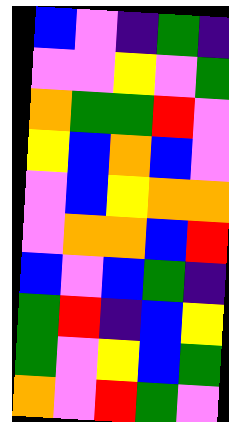[["blue", "violet", "indigo", "green", "indigo"], ["violet", "violet", "yellow", "violet", "green"], ["orange", "green", "green", "red", "violet"], ["yellow", "blue", "orange", "blue", "violet"], ["violet", "blue", "yellow", "orange", "orange"], ["violet", "orange", "orange", "blue", "red"], ["blue", "violet", "blue", "green", "indigo"], ["green", "red", "indigo", "blue", "yellow"], ["green", "violet", "yellow", "blue", "green"], ["orange", "violet", "red", "green", "violet"]]